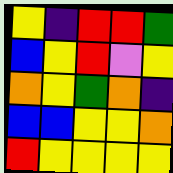[["yellow", "indigo", "red", "red", "green"], ["blue", "yellow", "red", "violet", "yellow"], ["orange", "yellow", "green", "orange", "indigo"], ["blue", "blue", "yellow", "yellow", "orange"], ["red", "yellow", "yellow", "yellow", "yellow"]]